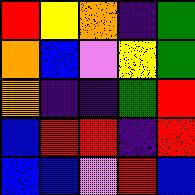[["red", "yellow", "orange", "indigo", "green"], ["orange", "blue", "violet", "yellow", "green"], ["orange", "indigo", "indigo", "green", "red"], ["blue", "red", "red", "indigo", "red"], ["blue", "blue", "violet", "red", "blue"]]